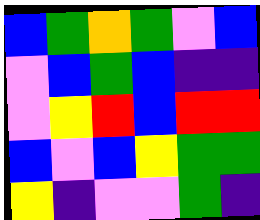[["blue", "green", "orange", "green", "violet", "blue"], ["violet", "blue", "green", "blue", "indigo", "indigo"], ["violet", "yellow", "red", "blue", "red", "red"], ["blue", "violet", "blue", "yellow", "green", "green"], ["yellow", "indigo", "violet", "violet", "green", "indigo"]]